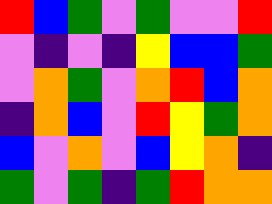[["red", "blue", "green", "violet", "green", "violet", "violet", "red"], ["violet", "indigo", "violet", "indigo", "yellow", "blue", "blue", "green"], ["violet", "orange", "green", "violet", "orange", "red", "blue", "orange"], ["indigo", "orange", "blue", "violet", "red", "yellow", "green", "orange"], ["blue", "violet", "orange", "violet", "blue", "yellow", "orange", "indigo"], ["green", "violet", "green", "indigo", "green", "red", "orange", "orange"]]